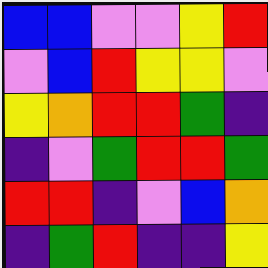[["blue", "blue", "violet", "violet", "yellow", "red"], ["violet", "blue", "red", "yellow", "yellow", "violet"], ["yellow", "orange", "red", "red", "green", "indigo"], ["indigo", "violet", "green", "red", "red", "green"], ["red", "red", "indigo", "violet", "blue", "orange"], ["indigo", "green", "red", "indigo", "indigo", "yellow"]]